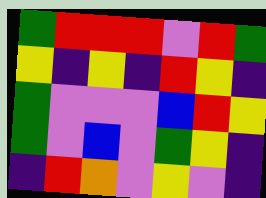[["green", "red", "red", "red", "violet", "red", "green"], ["yellow", "indigo", "yellow", "indigo", "red", "yellow", "indigo"], ["green", "violet", "violet", "violet", "blue", "red", "yellow"], ["green", "violet", "blue", "violet", "green", "yellow", "indigo"], ["indigo", "red", "orange", "violet", "yellow", "violet", "indigo"]]